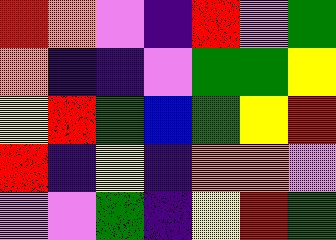[["red", "orange", "violet", "indigo", "red", "violet", "green"], ["orange", "indigo", "indigo", "violet", "green", "green", "yellow"], ["yellow", "red", "green", "blue", "green", "yellow", "red"], ["red", "indigo", "yellow", "indigo", "orange", "orange", "violet"], ["violet", "violet", "green", "indigo", "yellow", "red", "green"]]